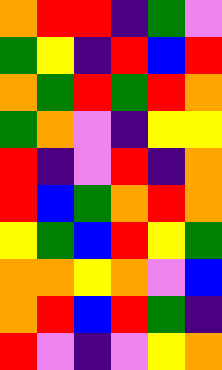[["orange", "red", "red", "indigo", "green", "violet"], ["green", "yellow", "indigo", "red", "blue", "red"], ["orange", "green", "red", "green", "red", "orange"], ["green", "orange", "violet", "indigo", "yellow", "yellow"], ["red", "indigo", "violet", "red", "indigo", "orange"], ["red", "blue", "green", "orange", "red", "orange"], ["yellow", "green", "blue", "red", "yellow", "green"], ["orange", "orange", "yellow", "orange", "violet", "blue"], ["orange", "red", "blue", "red", "green", "indigo"], ["red", "violet", "indigo", "violet", "yellow", "orange"]]